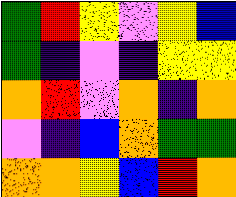[["green", "red", "yellow", "violet", "yellow", "blue"], ["green", "indigo", "violet", "indigo", "yellow", "yellow"], ["orange", "red", "violet", "orange", "indigo", "orange"], ["violet", "indigo", "blue", "orange", "green", "green"], ["orange", "orange", "yellow", "blue", "red", "orange"]]